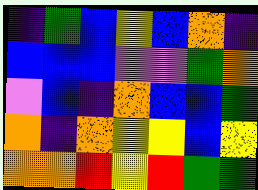[["indigo", "green", "blue", "yellow", "blue", "orange", "indigo"], ["blue", "blue", "blue", "violet", "violet", "green", "orange"], ["violet", "blue", "indigo", "orange", "blue", "blue", "green"], ["orange", "indigo", "orange", "yellow", "yellow", "blue", "yellow"], ["orange", "orange", "red", "yellow", "red", "green", "green"]]